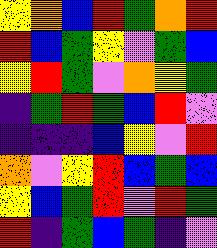[["yellow", "orange", "blue", "red", "green", "orange", "red"], ["red", "blue", "green", "yellow", "violet", "green", "blue"], ["yellow", "red", "green", "violet", "orange", "yellow", "green"], ["indigo", "green", "red", "green", "blue", "red", "violet"], ["indigo", "indigo", "indigo", "blue", "yellow", "violet", "red"], ["orange", "violet", "yellow", "red", "blue", "green", "blue"], ["yellow", "blue", "green", "red", "violet", "red", "green"], ["red", "indigo", "green", "blue", "green", "indigo", "violet"]]